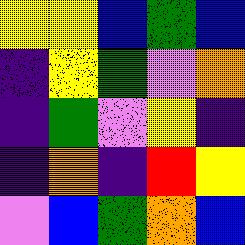[["yellow", "yellow", "blue", "green", "blue"], ["indigo", "yellow", "green", "violet", "orange"], ["indigo", "green", "violet", "yellow", "indigo"], ["indigo", "orange", "indigo", "red", "yellow"], ["violet", "blue", "green", "orange", "blue"]]